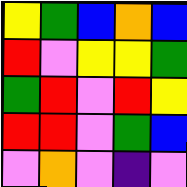[["yellow", "green", "blue", "orange", "blue"], ["red", "violet", "yellow", "yellow", "green"], ["green", "red", "violet", "red", "yellow"], ["red", "red", "violet", "green", "blue"], ["violet", "orange", "violet", "indigo", "violet"]]